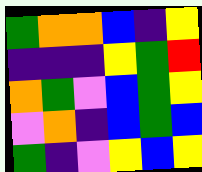[["green", "orange", "orange", "blue", "indigo", "yellow"], ["indigo", "indigo", "indigo", "yellow", "green", "red"], ["orange", "green", "violet", "blue", "green", "yellow"], ["violet", "orange", "indigo", "blue", "green", "blue"], ["green", "indigo", "violet", "yellow", "blue", "yellow"]]